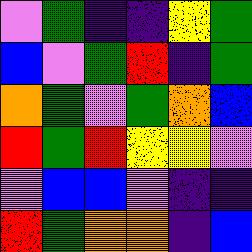[["violet", "green", "indigo", "indigo", "yellow", "green"], ["blue", "violet", "green", "red", "indigo", "green"], ["orange", "green", "violet", "green", "orange", "blue"], ["red", "green", "red", "yellow", "yellow", "violet"], ["violet", "blue", "blue", "violet", "indigo", "indigo"], ["red", "green", "orange", "orange", "indigo", "blue"]]